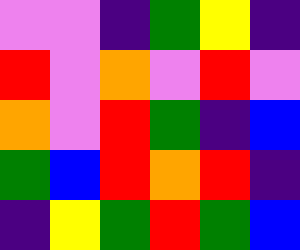[["violet", "violet", "indigo", "green", "yellow", "indigo"], ["red", "violet", "orange", "violet", "red", "violet"], ["orange", "violet", "red", "green", "indigo", "blue"], ["green", "blue", "red", "orange", "red", "indigo"], ["indigo", "yellow", "green", "red", "green", "blue"]]